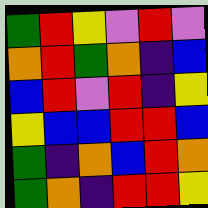[["green", "red", "yellow", "violet", "red", "violet"], ["orange", "red", "green", "orange", "indigo", "blue"], ["blue", "red", "violet", "red", "indigo", "yellow"], ["yellow", "blue", "blue", "red", "red", "blue"], ["green", "indigo", "orange", "blue", "red", "orange"], ["green", "orange", "indigo", "red", "red", "yellow"]]